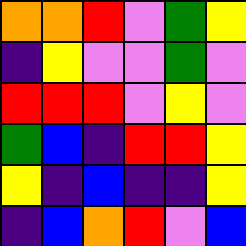[["orange", "orange", "red", "violet", "green", "yellow"], ["indigo", "yellow", "violet", "violet", "green", "violet"], ["red", "red", "red", "violet", "yellow", "violet"], ["green", "blue", "indigo", "red", "red", "yellow"], ["yellow", "indigo", "blue", "indigo", "indigo", "yellow"], ["indigo", "blue", "orange", "red", "violet", "blue"]]